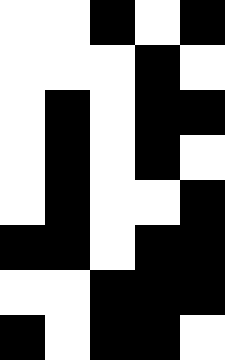[["white", "white", "black", "white", "black"], ["white", "white", "white", "black", "white"], ["white", "black", "white", "black", "black"], ["white", "black", "white", "black", "white"], ["white", "black", "white", "white", "black"], ["black", "black", "white", "black", "black"], ["white", "white", "black", "black", "black"], ["black", "white", "black", "black", "white"]]